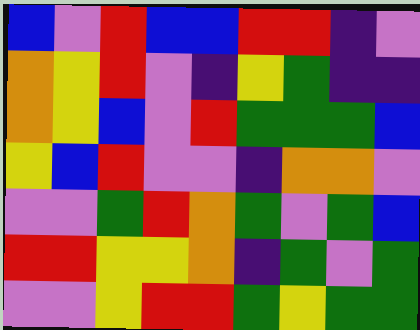[["blue", "violet", "red", "blue", "blue", "red", "red", "indigo", "violet"], ["orange", "yellow", "red", "violet", "indigo", "yellow", "green", "indigo", "indigo"], ["orange", "yellow", "blue", "violet", "red", "green", "green", "green", "blue"], ["yellow", "blue", "red", "violet", "violet", "indigo", "orange", "orange", "violet"], ["violet", "violet", "green", "red", "orange", "green", "violet", "green", "blue"], ["red", "red", "yellow", "yellow", "orange", "indigo", "green", "violet", "green"], ["violet", "violet", "yellow", "red", "red", "green", "yellow", "green", "green"]]